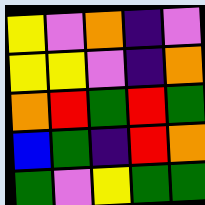[["yellow", "violet", "orange", "indigo", "violet"], ["yellow", "yellow", "violet", "indigo", "orange"], ["orange", "red", "green", "red", "green"], ["blue", "green", "indigo", "red", "orange"], ["green", "violet", "yellow", "green", "green"]]